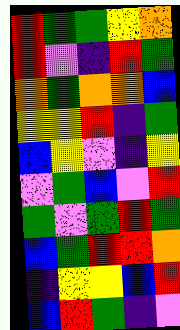[["red", "green", "green", "yellow", "orange"], ["red", "violet", "indigo", "red", "green"], ["orange", "green", "orange", "orange", "blue"], ["yellow", "yellow", "red", "indigo", "green"], ["blue", "yellow", "violet", "indigo", "yellow"], ["violet", "green", "blue", "violet", "red"], ["green", "violet", "green", "red", "green"], ["blue", "green", "red", "red", "orange"], ["indigo", "yellow", "yellow", "blue", "red"], ["blue", "red", "green", "indigo", "violet"]]